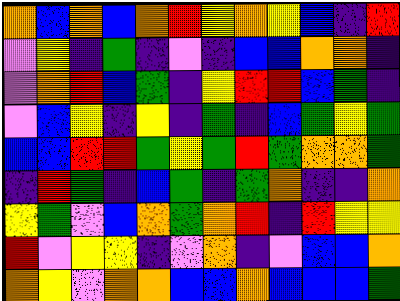[["orange", "blue", "orange", "blue", "orange", "red", "yellow", "orange", "yellow", "blue", "indigo", "red"], ["violet", "yellow", "indigo", "green", "indigo", "violet", "indigo", "blue", "blue", "orange", "orange", "indigo"], ["violet", "orange", "red", "blue", "green", "indigo", "yellow", "red", "red", "blue", "green", "indigo"], ["violet", "blue", "yellow", "indigo", "yellow", "indigo", "green", "indigo", "blue", "green", "yellow", "green"], ["blue", "blue", "red", "red", "green", "yellow", "green", "red", "green", "orange", "orange", "green"], ["indigo", "red", "green", "indigo", "blue", "green", "indigo", "green", "orange", "indigo", "indigo", "orange"], ["yellow", "green", "violet", "blue", "orange", "green", "orange", "red", "indigo", "red", "yellow", "yellow"], ["red", "violet", "yellow", "yellow", "indigo", "violet", "orange", "indigo", "violet", "blue", "blue", "orange"], ["orange", "yellow", "violet", "orange", "orange", "blue", "blue", "orange", "blue", "blue", "blue", "green"]]